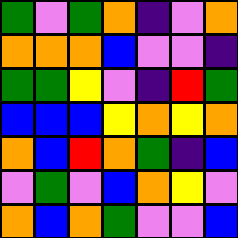[["green", "violet", "green", "orange", "indigo", "violet", "orange"], ["orange", "orange", "orange", "blue", "violet", "violet", "indigo"], ["green", "green", "yellow", "violet", "indigo", "red", "green"], ["blue", "blue", "blue", "yellow", "orange", "yellow", "orange"], ["orange", "blue", "red", "orange", "green", "indigo", "blue"], ["violet", "green", "violet", "blue", "orange", "yellow", "violet"], ["orange", "blue", "orange", "green", "violet", "violet", "blue"]]